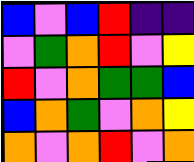[["blue", "violet", "blue", "red", "indigo", "indigo"], ["violet", "green", "orange", "red", "violet", "yellow"], ["red", "violet", "orange", "green", "green", "blue"], ["blue", "orange", "green", "violet", "orange", "yellow"], ["orange", "violet", "orange", "red", "violet", "orange"]]